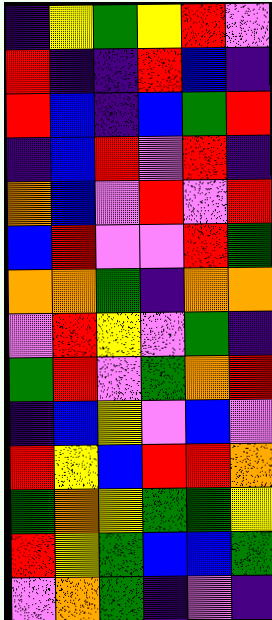[["indigo", "yellow", "green", "yellow", "red", "violet"], ["red", "indigo", "indigo", "red", "blue", "indigo"], ["red", "blue", "indigo", "blue", "green", "red"], ["indigo", "blue", "red", "violet", "red", "indigo"], ["orange", "blue", "violet", "red", "violet", "red"], ["blue", "red", "violet", "violet", "red", "green"], ["orange", "orange", "green", "indigo", "orange", "orange"], ["violet", "red", "yellow", "violet", "green", "indigo"], ["green", "red", "violet", "green", "orange", "red"], ["indigo", "blue", "yellow", "violet", "blue", "violet"], ["red", "yellow", "blue", "red", "red", "orange"], ["green", "orange", "yellow", "green", "green", "yellow"], ["red", "yellow", "green", "blue", "blue", "green"], ["violet", "orange", "green", "indigo", "violet", "indigo"]]